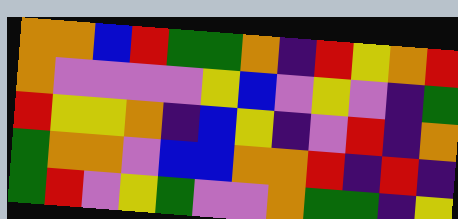[["orange", "orange", "blue", "red", "green", "green", "orange", "indigo", "red", "yellow", "orange", "red"], ["orange", "violet", "violet", "violet", "violet", "yellow", "blue", "violet", "yellow", "violet", "indigo", "green"], ["red", "yellow", "yellow", "orange", "indigo", "blue", "yellow", "indigo", "violet", "red", "indigo", "orange"], ["green", "orange", "orange", "violet", "blue", "blue", "orange", "orange", "red", "indigo", "red", "indigo"], ["green", "red", "violet", "yellow", "green", "violet", "violet", "orange", "green", "green", "indigo", "yellow"]]